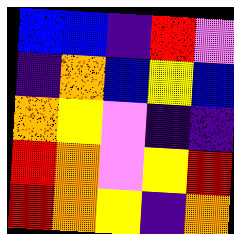[["blue", "blue", "indigo", "red", "violet"], ["indigo", "orange", "blue", "yellow", "blue"], ["orange", "yellow", "violet", "indigo", "indigo"], ["red", "orange", "violet", "yellow", "red"], ["red", "orange", "yellow", "indigo", "orange"]]